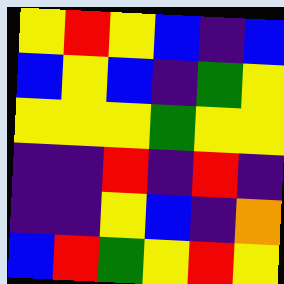[["yellow", "red", "yellow", "blue", "indigo", "blue"], ["blue", "yellow", "blue", "indigo", "green", "yellow"], ["yellow", "yellow", "yellow", "green", "yellow", "yellow"], ["indigo", "indigo", "red", "indigo", "red", "indigo"], ["indigo", "indigo", "yellow", "blue", "indigo", "orange"], ["blue", "red", "green", "yellow", "red", "yellow"]]